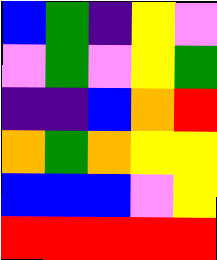[["blue", "green", "indigo", "yellow", "violet"], ["violet", "green", "violet", "yellow", "green"], ["indigo", "indigo", "blue", "orange", "red"], ["orange", "green", "orange", "yellow", "yellow"], ["blue", "blue", "blue", "violet", "yellow"], ["red", "red", "red", "red", "red"]]